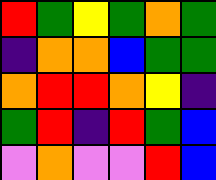[["red", "green", "yellow", "green", "orange", "green"], ["indigo", "orange", "orange", "blue", "green", "green"], ["orange", "red", "red", "orange", "yellow", "indigo"], ["green", "red", "indigo", "red", "green", "blue"], ["violet", "orange", "violet", "violet", "red", "blue"]]